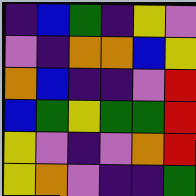[["indigo", "blue", "green", "indigo", "yellow", "violet"], ["violet", "indigo", "orange", "orange", "blue", "yellow"], ["orange", "blue", "indigo", "indigo", "violet", "red"], ["blue", "green", "yellow", "green", "green", "red"], ["yellow", "violet", "indigo", "violet", "orange", "red"], ["yellow", "orange", "violet", "indigo", "indigo", "green"]]